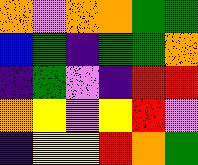[["orange", "violet", "orange", "orange", "green", "green"], ["blue", "green", "indigo", "green", "green", "orange"], ["indigo", "green", "violet", "indigo", "red", "red"], ["orange", "yellow", "violet", "yellow", "red", "violet"], ["indigo", "yellow", "yellow", "red", "orange", "green"]]